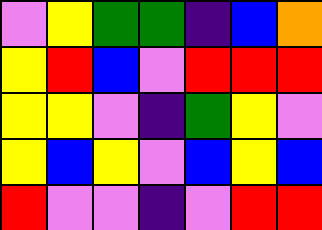[["violet", "yellow", "green", "green", "indigo", "blue", "orange"], ["yellow", "red", "blue", "violet", "red", "red", "red"], ["yellow", "yellow", "violet", "indigo", "green", "yellow", "violet"], ["yellow", "blue", "yellow", "violet", "blue", "yellow", "blue"], ["red", "violet", "violet", "indigo", "violet", "red", "red"]]